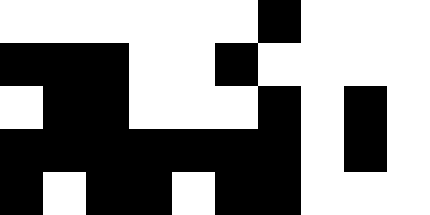[["white", "white", "white", "white", "white", "white", "black", "white", "white", "white"], ["black", "black", "black", "white", "white", "black", "white", "white", "white", "white"], ["white", "black", "black", "white", "white", "white", "black", "white", "black", "white"], ["black", "black", "black", "black", "black", "black", "black", "white", "black", "white"], ["black", "white", "black", "black", "white", "black", "black", "white", "white", "white"]]